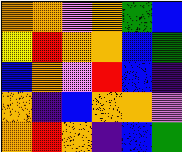[["orange", "orange", "violet", "orange", "green", "blue"], ["yellow", "red", "orange", "orange", "blue", "green"], ["blue", "orange", "violet", "red", "blue", "indigo"], ["orange", "indigo", "blue", "orange", "orange", "violet"], ["orange", "red", "orange", "indigo", "blue", "green"]]